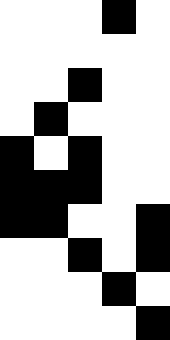[["white", "white", "white", "black", "white"], ["white", "white", "white", "white", "white"], ["white", "white", "black", "white", "white"], ["white", "black", "white", "white", "white"], ["black", "white", "black", "white", "white"], ["black", "black", "black", "white", "white"], ["black", "black", "white", "white", "black"], ["white", "white", "black", "white", "black"], ["white", "white", "white", "black", "white"], ["white", "white", "white", "white", "black"]]